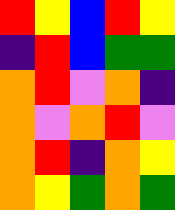[["red", "yellow", "blue", "red", "yellow"], ["indigo", "red", "blue", "green", "green"], ["orange", "red", "violet", "orange", "indigo"], ["orange", "violet", "orange", "red", "violet"], ["orange", "red", "indigo", "orange", "yellow"], ["orange", "yellow", "green", "orange", "green"]]